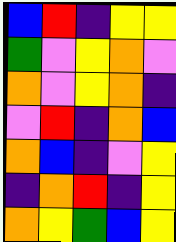[["blue", "red", "indigo", "yellow", "yellow"], ["green", "violet", "yellow", "orange", "violet"], ["orange", "violet", "yellow", "orange", "indigo"], ["violet", "red", "indigo", "orange", "blue"], ["orange", "blue", "indigo", "violet", "yellow"], ["indigo", "orange", "red", "indigo", "yellow"], ["orange", "yellow", "green", "blue", "yellow"]]